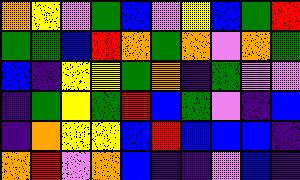[["orange", "yellow", "violet", "green", "blue", "violet", "yellow", "blue", "green", "red"], ["green", "green", "blue", "red", "orange", "green", "orange", "violet", "orange", "green"], ["blue", "indigo", "yellow", "yellow", "green", "orange", "indigo", "green", "violet", "violet"], ["indigo", "green", "yellow", "green", "red", "blue", "green", "violet", "indigo", "blue"], ["indigo", "orange", "yellow", "yellow", "blue", "red", "blue", "blue", "blue", "indigo"], ["orange", "red", "violet", "orange", "blue", "indigo", "indigo", "violet", "blue", "indigo"]]